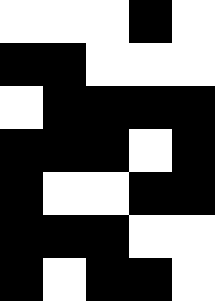[["white", "white", "white", "black", "white"], ["black", "black", "white", "white", "white"], ["white", "black", "black", "black", "black"], ["black", "black", "black", "white", "black"], ["black", "white", "white", "black", "black"], ["black", "black", "black", "white", "white"], ["black", "white", "black", "black", "white"]]